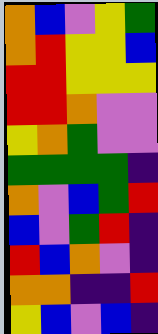[["orange", "blue", "violet", "yellow", "green"], ["orange", "red", "yellow", "yellow", "blue"], ["red", "red", "yellow", "yellow", "yellow"], ["red", "red", "orange", "violet", "violet"], ["yellow", "orange", "green", "violet", "violet"], ["green", "green", "green", "green", "indigo"], ["orange", "violet", "blue", "green", "red"], ["blue", "violet", "green", "red", "indigo"], ["red", "blue", "orange", "violet", "indigo"], ["orange", "orange", "indigo", "indigo", "red"], ["yellow", "blue", "violet", "blue", "indigo"]]